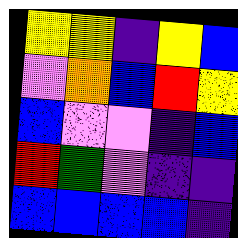[["yellow", "yellow", "indigo", "yellow", "blue"], ["violet", "orange", "blue", "red", "yellow"], ["blue", "violet", "violet", "indigo", "blue"], ["red", "green", "violet", "indigo", "indigo"], ["blue", "blue", "blue", "blue", "indigo"]]